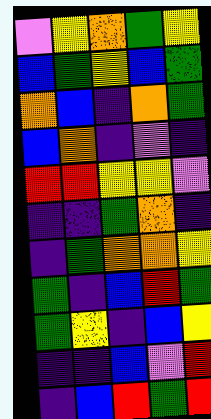[["violet", "yellow", "orange", "green", "yellow"], ["blue", "green", "yellow", "blue", "green"], ["orange", "blue", "indigo", "orange", "green"], ["blue", "orange", "indigo", "violet", "indigo"], ["red", "red", "yellow", "yellow", "violet"], ["indigo", "indigo", "green", "orange", "indigo"], ["indigo", "green", "orange", "orange", "yellow"], ["green", "indigo", "blue", "red", "green"], ["green", "yellow", "indigo", "blue", "yellow"], ["indigo", "indigo", "blue", "violet", "red"], ["indigo", "blue", "red", "green", "red"]]